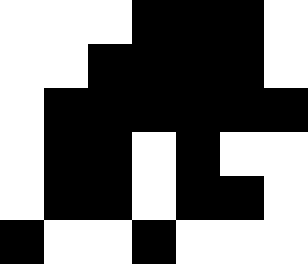[["white", "white", "white", "black", "black", "black", "white"], ["white", "white", "black", "black", "black", "black", "white"], ["white", "black", "black", "black", "black", "black", "black"], ["white", "black", "black", "white", "black", "white", "white"], ["white", "black", "black", "white", "black", "black", "white"], ["black", "white", "white", "black", "white", "white", "white"]]